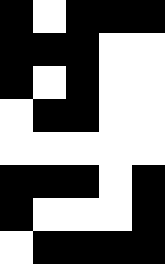[["black", "white", "black", "black", "black"], ["black", "black", "black", "white", "white"], ["black", "white", "black", "white", "white"], ["white", "black", "black", "white", "white"], ["white", "white", "white", "white", "white"], ["black", "black", "black", "white", "black"], ["black", "white", "white", "white", "black"], ["white", "black", "black", "black", "black"]]